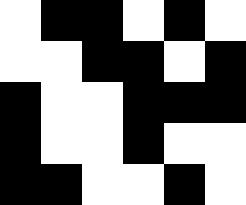[["white", "black", "black", "white", "black", "white"], ["white", "white", "black", "black", "white", "black"], ["black", "white", "white", "black", "black", "black"], ["black", "white", "white", "black", "white", "white"], ["black", "black", "white", "white", "black", "white"]]